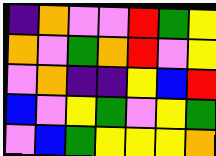[["indigo", "orange", "violet", "violet", "red", "green", "yellow"], ["orange", "violet", "green", "orange", "red", "violet", "yellow"], ["violet", "orange", "indigo", "indigo", "yellow", "blue", "red"], ["blue", "violet", "yellow", "green", "violet", "yellow", "green"], ["violet", "blue", "green", "yellow", "yellow", "yellow", "orange"]]